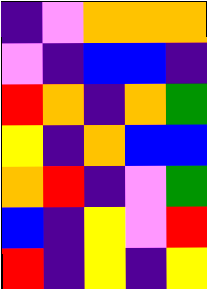[["indigo", "violet", "orange", "orange", "orange"], ["violet", "indigo", "blue", "blue", "indigo"], ["red", "orange", "indigo", "orange", "green"], ["yellow", "indigo", "orange", "blue", "blue"], ["orange", "red", "indigo", "violet", "green"], ["blue", "indigo", "yellow", "violet", "red"], ["red", "indigo", "yellow", "indigo", "yellow"]]